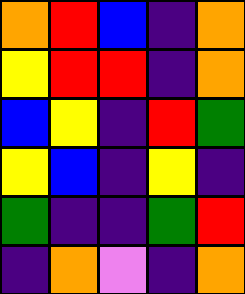[["orange", "red", "blue", "indigo", "orange"], ["yellow", "red", "red", "indigo", "orange"], ["blue", "yellow", "indigo", "red", "green"], ["yellow", "blue", "indigo", "yellow", "indigo"], ["green", "indigo", "indigo", "green", "red"], ["indigo", "orange", "violet", "indigo", "orange"]]